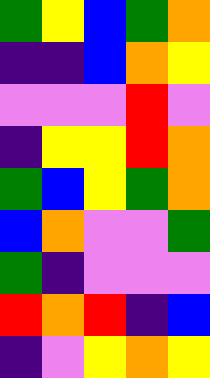[["green", "yellow", "blue", "green", "orange"], ["indigo", "indigo", "blue", "orange", "yellow"], ["violet", "violet", "violet", "red", "violet"], ["indigo", "yellow", "yellow", "red", "orange"], ["green", "blue", "yellow", "green", "orange"], ["blue", "orange", "violet", "violet", "green"], ["green", "indigo", "violet", "violet", "violet"], ["red", "orange", "red", "indigo", "blue"], ["indigo", "violet", "yellow", "orange", "yellow"]]